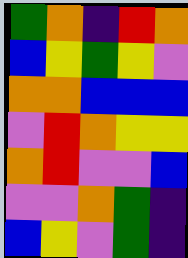[["green", "orange", "indigo", "red", "orange"], ["blue", "yellow", "green", "yellow", "violet"], ["orange", "orange", "blue", "blue", "blue"], ["violet", "red", "orange", "yellow", "yellow"], ["orange", "red", "violet", "violet", "blue"], ["violet", "violet", "orange", "green", "indigo"], ["blue", "yellow", "violet", "green", "indigo"]]